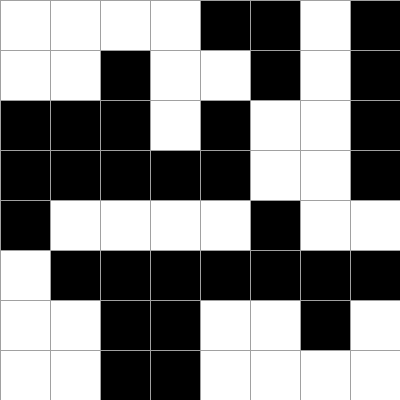[["white", "white", "white", "white", "black", "black", "white", "black"], ["white", "white", "black", "white", "white", "black", "white", "black"], ["black", "black", "black", "white", "black", "white", "white", "black"], ["black", "black", "black", "black", "black", "white", "white", "black"], ["black", "white", "white", "white", "white", "black", "white", "white"], ["white", "black", "black", "black", "black", "black", "black", "black"], ["white", "white", "black", "black", "white", "white", "black", "white"], ["white", "white", "black", "black", "white", "white", "white", "white"]]